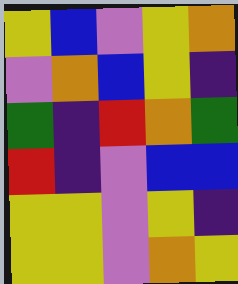[["yellow", "blue", "violet", "yellow", "orange"], ["violet", "orange", "blue", "yellow", "indigo"], ["green", "indigo", "red", "orange", "green"], ["red", "indigo", "violet", "blue", "blue"], ["yellow", "yellow", "violet", "yellow", "indigo"], ["yellow", "yellow", "violet", "orange", "yellow"]]